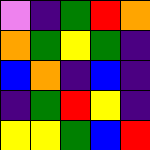[["violet", "indigo", "green", "red", "orange"], ["orange", "green", "yellow", "green", "indigo"], ["blue", "orange", "indigo", "blue", "indigo"], ["indigo", "green", "red", "yellow", "indigo"], ["yellow", "yellow", "green", "blue", "red"]]